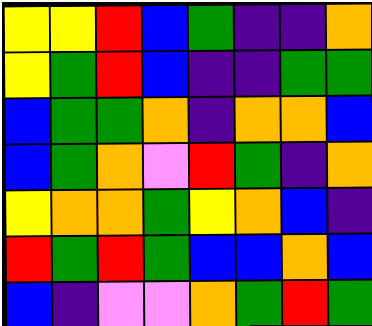[["yellow", "yellow", "red", "blue", "green", "indigo", "indigo", "orange"], ["yellow", "green", "red", "blue", "indigo", "indigo", "green", "green"], ["blue", "green", "green", "orange", "indigo", "orange", "orange", "blue"], ["blue", "green", "orange", "violet", "red", "green", "indigo", "orange"], ["yellow", "orange", "orange", "green", "yellow", "orange", "blue", "indigo"], ["red", "green", "red", "green", "blue", "blue", "orange", "blue"], ["blue", "indigo", "violet", "violet", "orange", "green", "red", "green"]]